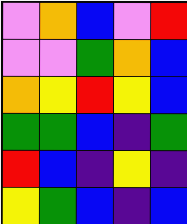[["violet", "orange", "blue", "violet", "red"], ["violet", "violet", "green", "orange", "blue"], ["orange", "yellow", "red", "yellow", "blue"], ["green", "green", "blue", "indigo", "green"], ["red", "blue", "indigo", "yellow", "indigo"], ["yellow", "green", "blue", "indigo", "blue"]]